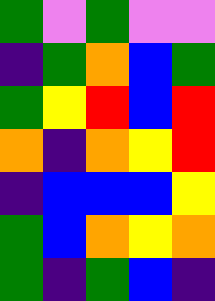[["green", "violet", "green", "violet", "violet"], ["indigo", "green", "orange", "blue", "green"], ["green", "yellow", "red", "blue", "red"], ["orange", "indigo", "orange", "yellow", "red"], ["indigo", "blue", "blue", "blue", "yellow"], ["green", "blue", "orange", "yellow", "orange"], ["green", "indigo", "green", "blue", "indigo"]]